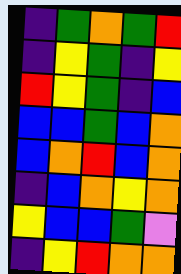[["indigo", "green", "orange", "green", "red"], ["indigo", "yellow", "green", "indigo", "yellow"], ["red", "yellow", "green", "indigo", "blue"], ["blue", "blue", "green", "blue", "orange"], ["blue", "orange", "red", "blue", "orange"], ["indigo", "blue", "orange", "yellow", "orange"], ["yellow", "blue", "blue", "green", "violet"], ["indigo", "yellow", "red", "orange", "orange"]]